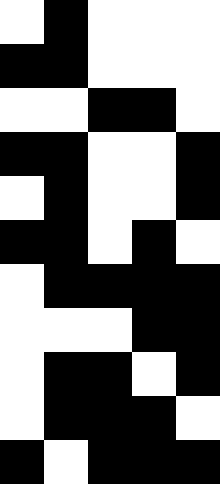[["white", "black", "white", "white", "white"], ["black", "black", "white", "white", "white"], ["white", "white", "black", "black", "white"], ["black", "black", "white", "white", "black"], ["white", "black", "white", "white", "black"], ["black", "black", "white", "black", "white"], ["white", "black", "black", "black", "black"], ["white", "white", "white", "black", "black"], ["white", "black", "black", "white", "black"], ["white", "black", "black", "black", "white"], ["black", "white", "black", "black", "black"]]